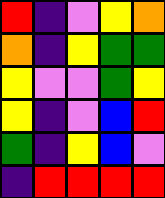[["red", "indigo", "violet", "yellow", "orange"], ["orange", "indigo", "yellow", "green", "green"], ["yellow", "violet", "violet", "green", "yellow"], ["yellow", "indigo", "violet", "blue", "red"], ["green", "indigo", "yellow", "blue", "violet"], ["indigo", "red", "red", "red", "red"]]